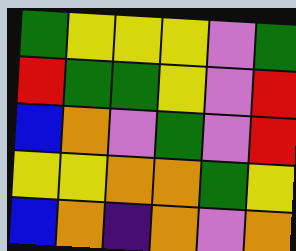[["green", "yellow", "yellow", "yellow", "violet", "green"], ["red", "green", "green", "yellow", "violet", "red"], ["blue", "orange", "violet", "green", "violet", "red"], ["yellow", "yellow", "orange", "orange", "green", "yellow"], ["blue", "orange", "indigo", "orange", "violet", "orange"]]